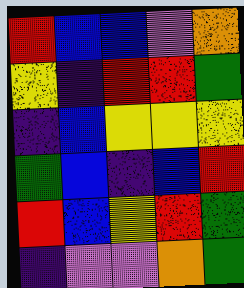[["red", "blue", "blue", "violet", "orange"], ["yellow", "indigo", "red", "red", "green"], ["indigo", "blue", "yellow", "yellow", "yellow"], ["green", "blue", "indigo", "blue", "red"], ["red", "blue", "yellow", "red", "green"], ["indigo", "violet", "violet", "orange", "green"]]